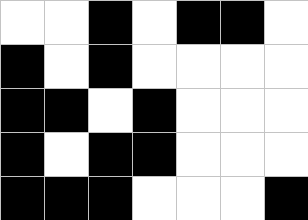[["white", "white", "black", "white", "black", "black", "white"], ["black", "white", "black", "white", "white", "white", "white"], ["black", "black", "white", "black", "white", "white", "white"], ["black", "white", "black", "black", "white", "white", "white"], ["black", "black", "black", "white", "white", "white", "black"]]